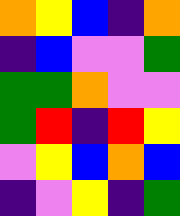[["orange", "yellow", "blue", "indigo", "orange"], ["indigo", "blue", "violet", "violet", "green"], ["green", "green", "orange", "violet", "violet"], ["green", "red", "indigo", "red", "yellow"], ["violet", "yellow", "blue", "orange", "blue"], ["indigo", "violet", "yellow", "indigo", "green"]]